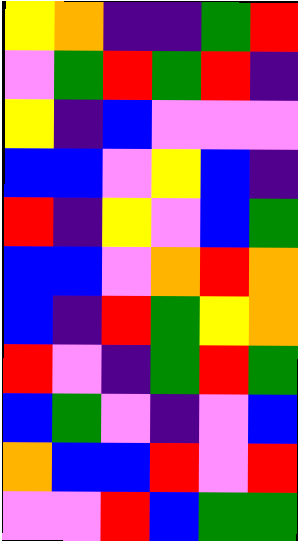[["yellow", "orange", "indigo", "indigo", "green", "red"], ["violet", "green", "red", "green", "red", "indigo"], ["yellow", "indigo", "blue", "violet", "violet", "violet"], ["blue", "blue", "violet", "yellow", "blue", "indigo"], ["red", "indigo", "yellow", "violet", "blue", "green"], ["blue", "blue", "violet", "orange", "red", "orange"], ["blue", "indigo", "red", "green", "yellow", "orange"], ["red", "violet", "indigo", "green", "red", "green"], ["blue", "green", "violet", "indigo", "violet", "blue"], ["orange", "blue", "blue", "red", "violet", "red"], ["violet", "violet", "red", "blue", "green", "green"]]